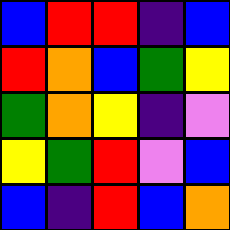[["blue", "red", "red", "indigo", "blue"], ["red", "orange", "blue", "green", "yellow"], ["green", "orange", "yellow", "indigo", "violet"], ["yellow", "green", "red", "violet", "blue"], ["blue", "indigo", "red", "blue", "orange"]]